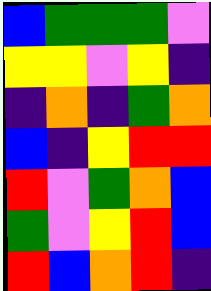[["blue", "green", "green", "green", "violet"], ["yellow", "yellow", "violet", "yellow", "indigo"], ["indigo", "orange", "indigo", "green", "orange"], ["blue", "indigo", "yellow", "red", "red"], ["red", "violet", "green", "orange", "blue"], ["green", "violet", "yellow", "red", "blue"], ["red", "blue", "orange", "red", "indigo"]]